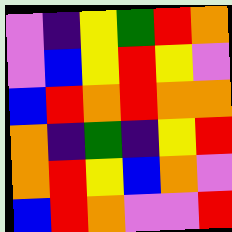[["violet", "indigo", "yellow", "green", "red", "orange"], ["violet", "blue", "yellow", "red", "yellow", "violet"], ["blue", "red", "orange", "red", "orange", "orange"], ["orange", "indigo", "green", "indigo", "yellow", "red"], ["orange", "red", "yellow", "blue", "orange", "violet"], ["blue", "red", "orange", "violet", "violet", "red"]]